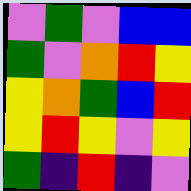[["violet", "green", "violet", "blue", "blue"], ["green", "violet", "orange", "red", "yellow"], ["yellow", "orange", "green", "blue", "red"], ["yellow", "red", "yellow", "violet", "yellow"], ["green", "indigo", "red", "indigo", "violet"]]